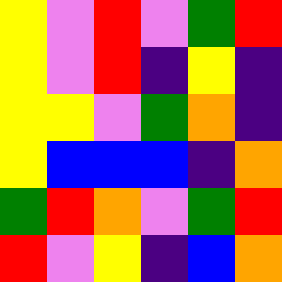[["yellow", "violet", "red", "violet", "green", "red"], ["yellow", "violet", "red", "indigo", "yellow", "indigo"], ["yellow", "yellow", "violet", "green", "orange", "indigo"], ["yellow", "blue", "blue", "blue", "indigo", "orange"], ["green", "red", "orange", "violet", "green", "red"], ["red", "violet", "yellow", "indigo", "blue", "orange"]]